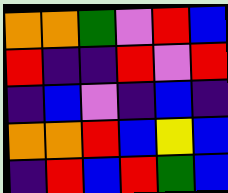[["orange", "orange", "green", "violet", "red", "blue"], ["red", "indigo", "indigo", "red", "violet", "red"], ["indigo", "blue", "violet", "indigo", "blue", "indigo"], ["orange", "orange", "red", "blue", "yellow", "blue"], ["indigo", "red", "blue", "red", "green", "blue"]]